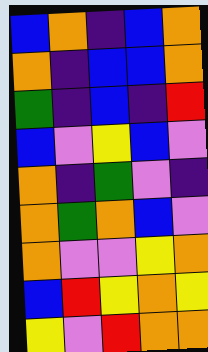[["blue", "orange", "indigo", "blue", "orange"], ["orange", "indigo", "blue", "blue", "orange"], ["green", "indigo", "blue", "indigo", "red"], ["blue", "violet", "yellow", "blue", "violet"], ["orange", "indigo", "green", "violet", "indigo"], ["orange", "green", "orange", "blue", "violet"], ["orange", "violet", "violet", "yellow", "orange"], ["blue", "red", "yellow", "orange", "yellow"], ["yellow", "violet", "red", "orange", "orange"]]